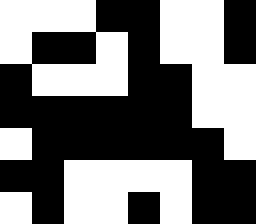[["white", "white", "white", "black", "black", "white", "white", "black"], ["white", "black", "black", "white", "black", "white", "white", "black"], ["black", "white", "white", "white", "black", "black", "white", "white"], ["black", "black", "black", "black", "black", "black", "white", "white"], ["white", "black", "black", "black", "black", "black", "black", "white"], ["black", "black", "white", "white", "white", "white", "black", "black"], ["white", "black", "white", "white", "black", "white", "black", "black"]]